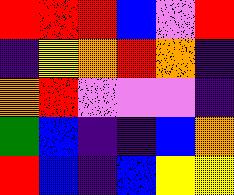[["red", "red", "red", "blue", "violet", "red"], ["indigo", "yellow", "orange", "red", "orange", "indigo"], ["orange", "red", "violet", "violet", "violet", "indigo"], ["green", "blue", "indigo", "indigo", "blue", "orange"], ["red", "blue", "indigo", "blue", "yellow", "yellow"]]